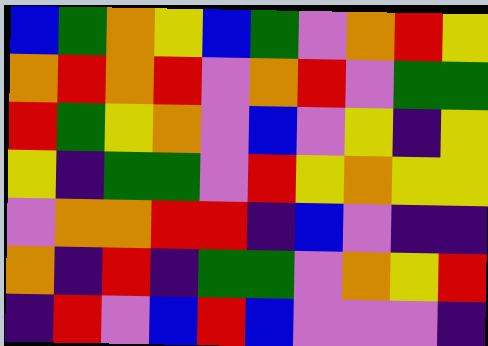[["blue", "green", "orange", "yellow", "blue", "green", "violet", "orange", "red", "yellow"], ["orange", "red", "orange", "red", "violet", "orange", "red", "violet", "green", "green"], ["red", "green", "yellow", "orange", "violet", "blue", "violet", "yellow", "indigo", "yellow"], ["yellow", "indigo", "green", "green", "violet", "red", "yellow", "orange", "yellow", "yellow"], ["violet", "orange", "orange", "red", "red", "indigo", "blue", "violet", "indigo", "indigo"], ["orange", "indigo", "red", "indigo", "green", "green", "violet", "orange", "yellow", "red"], ["indigo", "red", "violet", "blue", "red", "blue", "violet", "violet", "violet", "indigo"]]